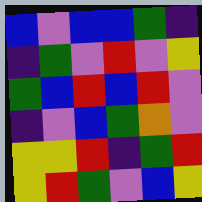[["blue", "violet", "blue", "blue", "green", "indigo"], ["indigo", "green", "violet", "red", "violet", "yellow"], ["green", "blue", "red", "blue", "red", "violet"], ["indigo", "violet", "blue", "green", "orange", "violet"], ["yellow", "yellow", "red", "indigo", "green", "red"], ["yellow", "red", "green", "violet", "blue", "yellow"]]